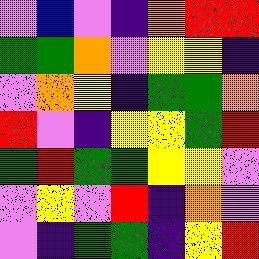[["violet", "blue", "violet", "indigo", "orange", "red", "red"], ["green", "green", "orange", "violet", "yellow", "yellow", "indigo"], ["violet", "orange", "yellow", "indigo", "green", "green", "orange"], ["red", "violet", "indigo", "yellow", "yellow", "green", "red"], ["green", "red", "green", "green", "yellow", "yellow", "violet"], ["violet", "yellow", "violet", "red", "indigo", "orange", "violet"], ["violet", "indigo", "green", "green", "indigo", "yellow", "red"]]